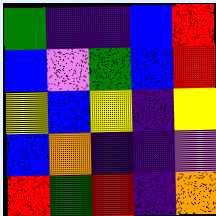[["green", "indigo", "indigo", "blue", "red"], ["blue", "violet", "green", "blue", "red"], ["yellow", "blue", "yellow", "indigo", "yellow"], ["blue", "orange", "indigo", "indigo", "violet"], ["red", "green", "red", "indigo", "orange"]]